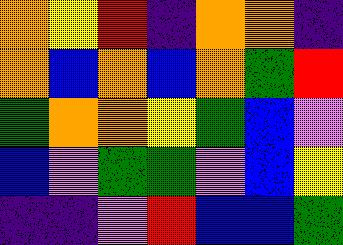[["orange", "yellow", "red", "indigo", "orange", "orange", "indigo"], ["orange", "blue", "orange", "blue", "orange", "green", "red"], ["green", "orange", "orange", "yellow", "green", "blue", "violet"], ["blue", "violet", "green", "green", "violet", "blue", "yellow"], ["indigo", "indigo", "violet", "red", "blue", "blue", "green"]]